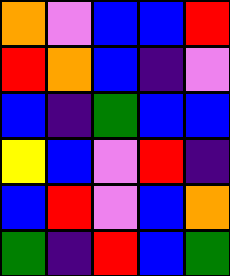[["orange", "violet", "blue", "blue", "red"], ["red", "orange", "blue", "indigo", "violet"], ["blue", "indigo", "green", "blue", "blue"], ["yellow", "blue", "violet", "red", "indigo"], ["blue", "red", "violet", "blue", "orange"], ["green", "indigo", "red", "blue", "green"]]